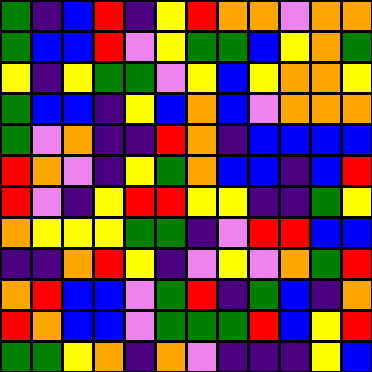[["green", "indigo", "blue", "red", "indigo", "yellow", "red", "orange", "orange", "violet", "orange", "orange"], ["green", "blue", "blue", "red", "violet", "yellow", "green", "green", "blue", "yellow", "orange", "green"], ["yellow", "indigo", "yellow", "green", "green", "violet", "yellow", "blue", "yellow", "orange", "orange", "yellow"], ["green", "blue", "blue", "indigo", "yellow", "blue", "orange", "blue", "violet", "orange", "orange", "orange"], ["green", "violet", "orange", "indigo", "indigo", "red", "orange", "indigo", "blue", "blue", "blue", "blue"], ["red", "orange", "violet", "indigo", "yellow", "green", "orange", "blue", "blue", "indigo", "blue", "red"], ["red", "violet", "indigo", "yellow", "red", "red", "yellow", "yellow", "indigo", "indigo", "green", "yellow"], ["orange", "yellow", "yellow", "yellow", "green", "green", "indigo", "violet", "red", "red", "blue", "blue"], ["indigo", "indigo", "orange", "red", "yellow", "indigo", "violet", "yellow", "violet", "orange", "green", "red"], ["orange", "red", "blue", "blue", "violet", "green", "red", "indigo", "green", "blue", "indigo", "orange"], ["red", "orange", "blue", "blue", "violet", "green", "green", "green", "red", "blue", "yellow", "red"], ["green", "green", "yellow", "orange", "indigo", "orange", "violet", "indigo", "indigo", "indigo", "yellow", "blue"]]